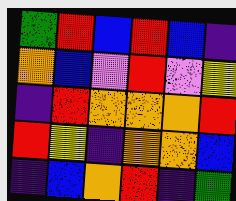[["green", "red", "blue", "red", "blue", "indigo"], ["orange", "blue", "violet", "red", "violet", "yellow"], ["indigo", "red", "orange", "orange", "orange", "red"], ["red", "yellow", "indigo", "orange", "orange", "blue"], ["indigo", "blue", "orange", "red", "indigo", "green"]]